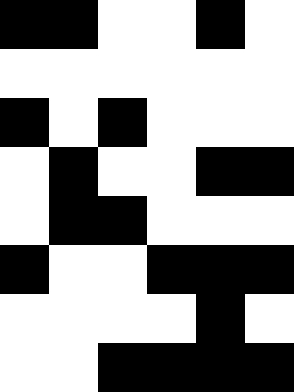[["black", "black", "white", "white", "black", "white"], ["white", "white", "white", "white", "white", "white"], ["black", "white", "black", "white", "white", "white"], ["white", "black", "white", "white", "black", "black"], ["white", "black", "black", "white", "white", "white"], ["black", "white", "white", "black", "black", "black"], ["white", "white", "white", "white", "black", "white"], ["white", "white", "black", "black", "black", "black"]]